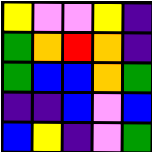[["yellow", "violet", "violet", "yellow", "indigo"], ["green", "orange", "red", "orange", "indigo"], ["green", "blue", "blue", "orange", "green"], ["indigo", "indigo", "blue", "violet", "blue"], ["blue", "yellow", "indigo", "violet", "green"]]